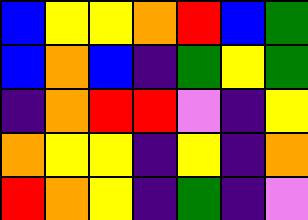[["blue", "yellow", "yellow", "orange", "red", "blue", "green"], ["blue", "orange", "blue", "indigo", "green", "yellow", "green"], ["indigo", "orange", "red", "red", "violet", "indigo", "yellow"], ["orange", "yellow", "yellow", "indigo", "yellow", "indigo", "orange"], ["red", "orange", "yellow", "indigo", "green", "indigo", "violet"]]